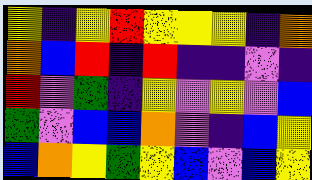[["yellow", "indigo", "yellow", "red", "yellow", "yellow", "yellow", "indigo", "orange"], ["orange", "blue", "red", "indigo", "red", "indigo", "indigo", "violet", "indigo"], ["red", "violet", "green", "indigo", "yellow", "violet", "yellow", "violet", "blue"], ["green", "violet", "blue", "blue", "orange", "violet", "indigo", "blue", "yellow"], ["blue", "orange", "yellow", "green", "yellow", "blue", "violet", "blue", "yellow"]]